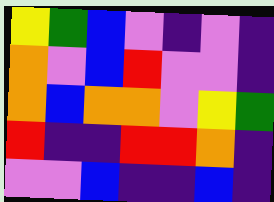[["yellow", "green", "blue", "violet", "indigo", "violet", "indigo"], ["orange", "violet", "blue", "red", "violet", "violet", "indigo"], ["orange", "blue", "orange", "orange", "violet", "yellow", "green"], ["red", "indigo", "indigo", "red", "red", "orange", "indigo"], ["violet", "violet", "blue", "indigo", "indigo", "blue", "indigo"]]